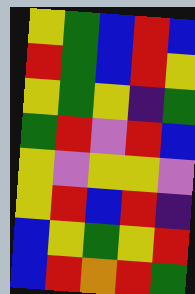[["yellow", "green", "blue", "red", "blue"], ["red", "green", "blue", "red", "yellow"], ["yellow", "green", "yellow", "indigo", "green"], ["green", "red", "violet", "red", "blue"], ["yellow", "violet", "yellow", "yellow", "violet"], ["yellow", "red", "blue", "red", "indigo"], ["blue", "yellow", "green", "yellow", "red"], ["blue", "red", "orange", "red", "green"]]